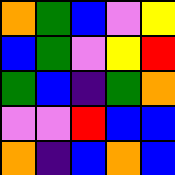[["orange", "green", "blue", "violet", "yellow"], ["blue", "green", "violet", "yellow", "red"], ["green", "blue", "indigo", "green", "orange"], ["violet", "violet", "red", "blue", "blue"], ["orange", "indigo", "blue", "orange", "blue"]]